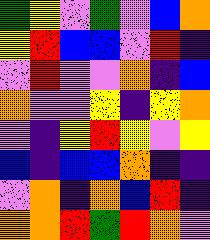[["green", "yellow", "violet", "green", "violet", "blue", "orange"], ["yellow", "red", "blue", "blue", "violet", "red", "indigo"], ["violet", "red", "violet", "violet", "orange", "indigo", "blue"], ["orange", "violet", "violet", "yellow", "indigo", "yellow", "orange"], ["violet", "indigo", "yellow", "red", "yellow", "violet", "yellow"], ["blue", "indigo", "blue", "blue", "orange", "indigo", "indigo"], ["violet", "orange", "indigo", "orange", "blue", "red", "indigo"], ["orange", "orange", "red", "green", "red", "orange", "violet"]]